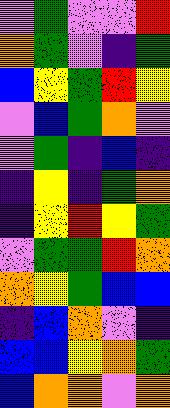[["violet", "green", "violet", "violet", "red"], ["orange", "green", "violet", "indigo", "green"], ["blue", "yellow", "green", "red", "yellow"], ["violet", "blue", "green", "orange", "violet"], ["violet", "green", "indigo", "blue", "indigo"], ["indigo", "yellow", "indigo", "green", "orange"], ["indigo", "yellow", "red", "yellow", "green"], ["violet", "green", "green", "red", "orange"], ["orange", "yellow", "green", "blue", "blue"], ["indigo", "blue", "orange", "violet", "indigo"], ["blue", "blue", "yellow", "orange", "green"], ["blue", "orange", "orange", "violet", "orange"]]